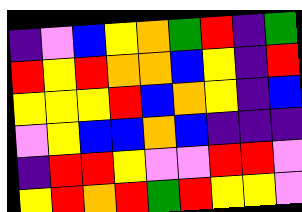[["indigo", "violet", "blue", "yellow", "orange", "green", "red", "indigo", "green"], ["red", "yellow", "red", "orange", "orange", "blue", "yellow", "indigo", "red"], ["yellow", "yellow", "yellow", "red", "blue", "orange", "yellow", "indigo", "blue"], ["violet", "yellow", "blue", "blue", "orange", "blue", "indigo", "indigo", "indigo"], ["indigo", "red", "red", "yellow", "violet", "violet", "red", "red", "violet"], ["yellow", "red", "orange", "red", "green", "red", "yellow", "yellow", "violet"]]